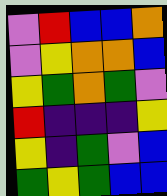[["violet", "red", "blue", "blue", "orange"], ["violet", "yellow", "orange", "orange", "blue"], ["yellow", "green", "orange", "green", "violet"], ["red", "indigo", "indigo", "indigo", "yellow"], ["yellow", "indigo", "green", "violet", "blue"], ["green", "yellow", "green", "blue", "blue"]]